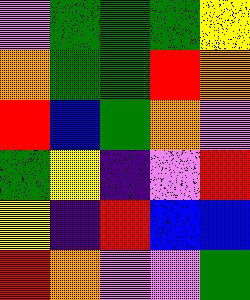[["violet", "green", "green", "green", "yellow"], ["orange", "green", "green", "red", "orange"], ["red", "blue", "green", "orange", "violet"], ["green", "yellow", "indigo", "violet", "red"], ["yellow", "indigo", "red", "blue", "blue"], ["red", "orange", "violet", "violet", "green"]]